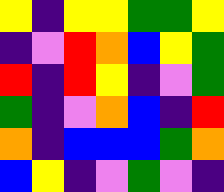[["yellow", "indigo", "yellow", "yellow", "green", "green", "yellow"], ["indigo", "violet", "red", "orange", "blue", "yellow", "green"], ["red", "indigo", "red", "yellow", "indigo", "violet", "green"], ["green", "indigo", "violet", "orange", "blue", "indigo", "red"], ["orange", "indigo", "blue", "blue", "blue", "green", "orange"], ["blue", "yellow", "indigo", "violet", "green", "violet", "indigo"]]